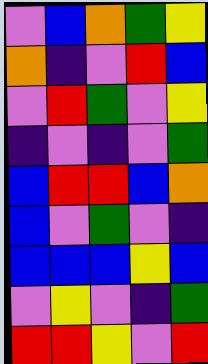[["violet", "blue", "orange", "green", "yellow"], ["orange", "indigo", "violet", "red", "blue"], ["violet", "red", "green", "violet", "yellow"], ["indigo", "violet", "indigo", "violet", "green"], ["blue", "red", "red", "blue", "orange"], ["blue", "violet", "green", "violet", "indigo"], ["blue", "blue", "blue", "yellow", "blue"], ["violet", "yellow", "violet", "indigo", "green"], ["red", "red", "yellow", "violet", "red"]]